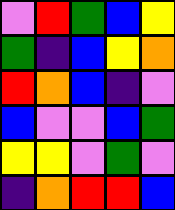[["violet", "red", "green", "blue", "yellow"], ["green", "indigo", "blue", "yellow", "orange"], ["red", "orange", "blue", "indigo", "violet"], ["blue", "violet", "violet", "blue", "green"], ["yellow", "yellow", "violet", "green", "violet"], ["indigo", "orange", "red", "red", "blue"]]